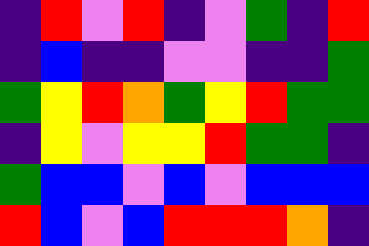[["indigo", "red", "violet", "red", "indigo", "violet", "green", "indigo", "red"], ["indigo", "blue", "indigo", "indigo", "violet", "violet", "indigo", "indigo", "green"], ["green", "yellow", "red", "orange", "green", "yellow", "red", "green", "green"], ["indigo", "yellow", "violet", "yellow", "yellow", "red", "green", "green", "indigo"], ["green", "blue", "blue", "violet", "blue", "violet", "blue", "blue", "blue"], ["red", "blue", "violet", "blue", "red", "red", "red", "orange", "indigo"]]